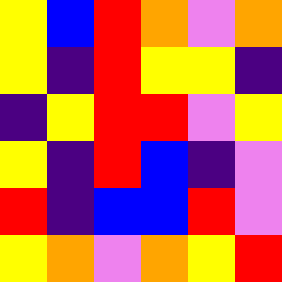[["yellow", "blue", "red", "orange", "violet", "orange"], ["yellow", "indigo", "red", "yellow", "yellow", "indigo"], ["indigo", "yellow", "red", "red", "violet", "yellow"], ["yellow", "indigo", "red", "blue", "indigo", "violet"], ["red", "indigo", "blue", "blue", "red", "violet"], ["yellow", "orange", "violet", "orange", "yellow", "red"]]